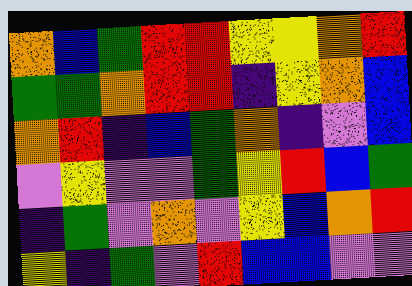[["orange", "blue", "green", "red", "red", "yellow", "yellow", "orange", "red"], ["green", "green", "orange", "red", "red", "indigo", "yellow", "orange", "blue"], ["orange", "red", "indigo", "blue", "green", "orange", "indigo", "violet", "blue"], ["violet", "yellow", "violet", "violet", "green", "yellow", "red", "blue", "green"], ["indigo", "green", "violet", "orange", "violet", "yellow", "blue", "orange", "red"], ["yellow", "indigo", "green", "violet", "red", "blue", "blue", "violet", "violet"]]